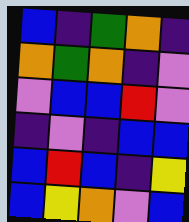[["blue", "indigo", "green", "orange", "indigo"], ["orange", "green", "orange", "indigo", "violet"], ["violet", "blue", "blue", "red", "violet"], ["indigo", "violet", "indigo", "blue", "blue"], ["blue", "red", "blue", "indigo", "yellow"], ["blue", "yellow", "orange", "violet", "blue"]]